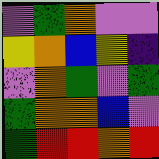[["violet", "green", "orange", "violet", "violet"], ["yellow", "orange", "blue", "yellow", "indigo"], ["violet", "orange", "green", "violet", "green"], ["green", "orange", "orange", "blue", "violet"], ["green", "red", "red", "orange", "red"]]